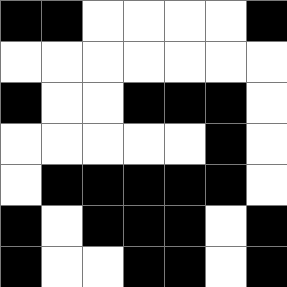[["black", "black", "white", "white", "white", "white", "black"], ["white", "white", "white", "white", "white", "white", "white"], ["black", "white", "white", "black", "black", "black", "white"], ["white", "white", "white", "white", "white", "black", "white"], ["white", "black", "black", "black", "black", "black", "white"], ["black", "white", "black", "black", "black", "white", "black"], ["black", "white", "white", "black", "black", "white", "black"]]